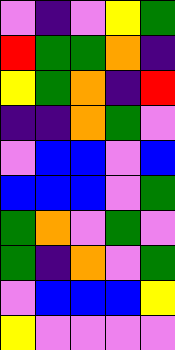[["violet", "indigo", "violet", "yellow", "green"], ["red", "green", "green", "orange", "indigo"], ["yellow", "green", "orange", "indigo", "red"], ["indigo", "indigo", "orange", "green", "violet"], ["violet", "blue", "blue", "violet", "blue"], ["blue", "blue", "blue", "violet", "green"], ["green", "orange", "violet", "green", "violet"], ["green", "indigo", "orange", "violet", "green"], ["violet", "blue", "blue", "blue", "yellow"], ["yellow", "violet", "violet", "violet", "violet"]]